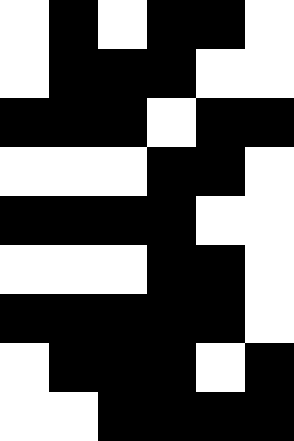[["white", "black", "white", "black", "black", "white"], ["white", "black", "black", "black", "white", "white"], ["black", "black", "black", "white", "black", "black"], ["white", "white", "white", "black", "black", "white"], ["black", "black", "black", "black", "white", "white"], ["white", "white", "white", "black", "black", "white"], ["black", "black", "black", "black", "black", "white"], ["white", "black", "black", "black", "white", "black"], ["white", "white", "black", "black", "black", "black"]]